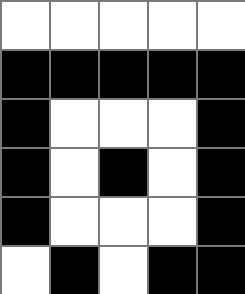[["white", "white", "white", "white", "white"], ["black", "black", "black", "black", "black"], ["black", "white", "white", "white", "black"], ["black", "white", "black", "white", "black"], ["black", "white", "white", "white", "black"], ["white", "black", "white", "black", "black"]]